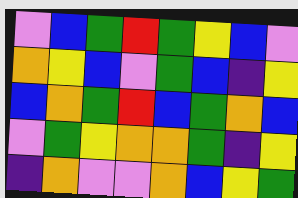[["violet", "blue", "green", "red", "green", "yellow", "blue", "violet"], ["orange", "yellow", "blue", "violet", "green", "blue", "indigo", "yellow"], ["blue", "orange", "green", "red", "blue", "green", "orange", "blue"], ["violet", "green", "yellow", "orange", "orange", "green", "indigo", "yellow"], ["indigo", "orange", "violet", "violet", "orange", "blue", "yellow", "green"]]